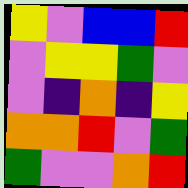[["yellow", "violet", "blue", "blue", "red"], ["violet", "yellow", "yellow", "green", "violet"], ["violet", "indigo", "orange", "indigo", "yellow"], ["orange", "orange", "red", "violet", "green"], ["green", "violet", "violet", "orange", "red"]]